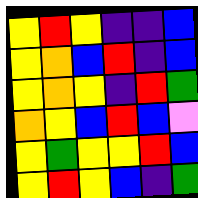[["yellow", "red", "yellow", "indigo", "indigo", "blue"], ["yellow", "orange", "blue", "red", "indigo", "blue"], ["yellow", "orange", "yellow", "indigo", "red", "green"], ["orange", "yellow", "blue", "red", "blue", "violet"], ["yellow", "green", "yellow", "yellow", "red", "blue"], ["yellow", "red", "yellow", "blue", "indigo", "green"]]